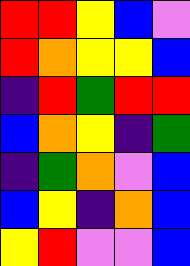[["red", "red", "yellow", "blue", "violet"], ["red", "orange", "yellow", "yellow", "blue"], ["indigo", "red", "green", "red", "red"], ["blue", "orange", "yellow", "indigo", "green"], ["indigo", "green", "orange", "violet", "blue"], ["blue", "yellow", "indigo", "orange", "blue"], ["yellow", "red", "violet", "violet", "blue"]]